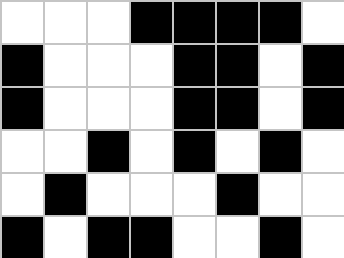[["white", "white", "white", "black", "black", "black", "black", "white"], ["black", "white", "white", "white", "black", "black", "white", "black"], ["black", "white", "white", "white", "black", "black", "white", "black"], ["white", "white", "black", "white", "black", "white", "black", "white"], ["white", "black", "white", "white", "white", "black", "white", "white"], ["black", "white", "black", "black", "white", "white", "black", "white"]]